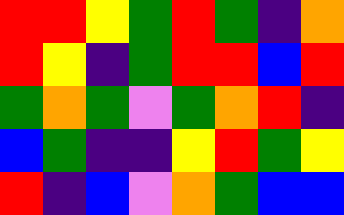[["red", "red", "yellow", "green", "red", "green", "indigo", "orange"], ["red", "yellow", "indigo", "green", "red", "red", "blue", "red"], ["green", "orange", "green", "violet", "green", "orange", "red", "indigo"], ["blue", "green", "indigo", "indigo", "yellow", "red", "green", "yellow"], ["red", "indigo", "blue", "violet", "orange", "green", "blue", "blue"]]